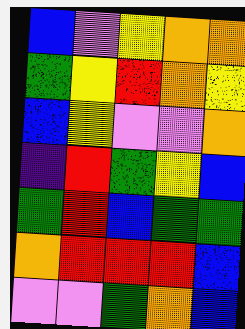[["blue", "violet", "yellow", "orange", "orange"], ["green", "yellow", "red", "orange", "yellow"], ["blue", "yellow", "violet", "violet", "orange"], ["indigo", "red", "green", "yellow", "blue"], ["green", "red", "blue", "green", "green"], ["orange", "red", "red", "red", "blue"], ["violet", "violet", "green", "orange", "blue"]]